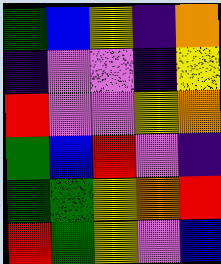[["green", "blue", "yellow", "indigo", "orange"], ["indigo", "violet", "violet", "indigo", "yellow"], ["red", "violet", "violet", "yellow", "orange"], ["green", "blue", "red", "violet", "indigo"], ["green", "green", "yellow", "orange", "red"], ["red", "green", "yellow", "violet", "blue"]]